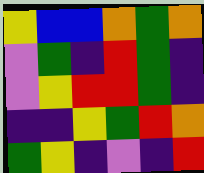[["yellow", "blue", "blue", "orange", "green", "orange"], ["violet", "green", "indigo", "red", "green", "indigo"], ["violet", "yellow", "red", "red", "green", "indigo"], ["indigo", "indigo", "yellow", "green", "red", "orange"], ["green", "yellow", "indigo", "violet", "indigo", "red"]]